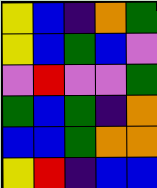[["yellow", "blue", "indigo", "orange", "green"], ["yellow", "blue", "green", "blue", "violet"], ["violet", "red", "violet", "violet", "green"], ["green", "blue", "green", "indigo", "orange"], ["blue", "blue", "green", "orange", "orange"], ["yellow", "red", "indigo", "blue", "blue"]]